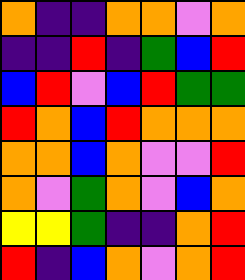[["orange", "indigo", "indigo", "orange", "orange", "violet", "orange"], ["indigo", "indigo", "red", "indigo", "green", "blue", "red"], ["blue", "red", "violet", "blue", "red", "green", "green"], ["red", "orange", "blue", "red", "orange", "orange", "orange"], ["orange", "orange", "blue", "orange", "violet", "violet", "red"], ["orange", "violet", "green", "orange", "violet", "blue", "orange"], ["yellow", "yellow", "green", "indigo", "indigo", "orange", "red"], ["red", "indigo", "blue", "orange", "violet", "orange", "red"]]